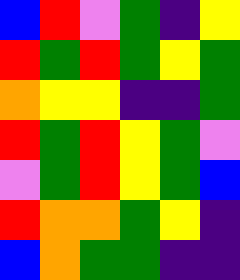[["blue", "red", "violet", "green", "indigo", "yellow"], ["red", "green", "red", "green", "yellow", "green"], ["orange", "yellow", "yellow", "indigo", "indigo", "green"], ["red", "green", "red", "yellow", "green", "violet"], ["violet", "green", "red", "yellow", "green", "blue"], ["red", "orange", "orange", "green", "yellow", "indigo"], ["blue", "orange", "green", "green", "indigo", "indigo"]]